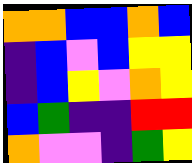[["orange", "orange", "blue", "blue", "orange", "blue"], ["indigo", "blue", "violet", "blue", "yellow", "yellow"], ["indigo", "blue", "yellow", "violet", "orange", "yellow"], ["blue", "green", "indigo", "indigo", "red", "red"], ["orange", "violet", "violet", "indigo", "green", "yellow"]]